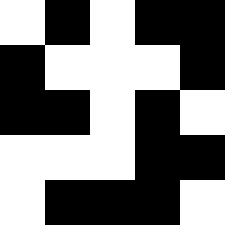[["white", "black", "white", "black", "black"], ["black", "white", "white", "white", "black"], ["black", "black", "white", "black", "white"], ["white", "white", "white", "black", "black"], ["white", "black", "black", "black", "white"]]